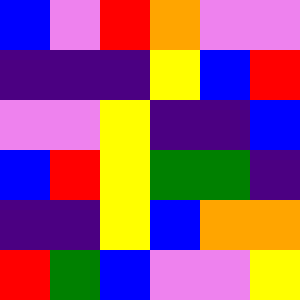[["blue", "violet", "red", "orange", "violet", "violet"], ["indigo", "indigo", "indigo", "yellow", "blue", "red"], ["violet", "violet", "yellow", "indigo", "indigo", "blue"], ["blue", "red", "yellow", "green", "green", "indigo"], ["indigo", "indigo", "yellow", "blue", "orange", "orange"], ["red", "green", "blue", "violet", "violet", "yellow"]]